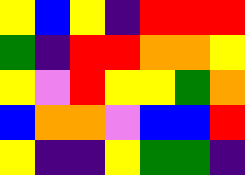[["yellow", "blue", "yellow", "indigo", "red", "red", "red"], ["green", "indigo", "red", "red", "orange", "orange", "yellow"], ["yellow", "violet", "red", "yellow", "yellow", "green", "orange"], ["blue", "orange", "orange", "violet", "blue", "blue", "red"], ["yellow", "indigo", "indigo", "yellow", "green", "green", "indigo"]]